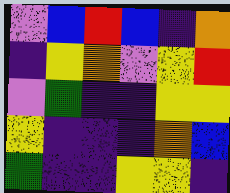[["violet", "blue", "red", "blue", "indigo", "orange"], ["indigo", "yellow", "orange", "violet", "yellow", "red"], ["violet", "green", "indigo", "indigo", "yellow", "yellow"], ["yellow", "indigo", "indigo", "indigo", "orange", "blue"], ["green", "indigo", "indigo", "yellow", "yellow", "indigo"]]